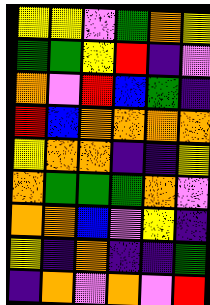[["yellow", "yellow", "violet", "green", "orange", "yellow"], ["green", "green", "yellow", "red", "indigo", "violet"], ["orange", "violet", "red", "blue", "green", "indigo"], ["red", "blue", "orange", "orange", "orange", "orange"], ["yellow", "orange", "orange", "indigo", "indigo", "yellow"], ["orange", "green", "green", "green", "orange", "violet"], ["orange", "orange", "blue", "violet", "yellow", "indigo"], ["yellow", "indigo", "orange", "indigo", "indigo", "green"], ["indigo", "orange", "violet", "orange", "violet", "red"]]